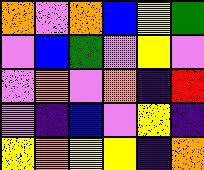[["orange", "violet", "orange", "blue", "yellow", "green"], ["violet", "blue", "green", "violet", "yellow", "violet"], ["violet", "orange", "violet", "orange", "indigo", "red"], ["violet", "indigo", "blue", "violet", "yellow", "indigo"], ["yellow", "orange", "yellow", "yellow", "indigo", "orange"]]